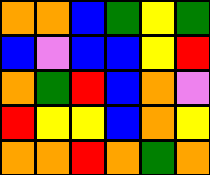[["orange", "orange", "blue", "green", "yellow", "green"], ["blue", "violet", "blue", "blue", "yellow", "red"], ["orange", "green", "red", "blue", "orange", "violet"], ["red", "yellow", "yellow", "blue", "orange", "yellow"], ["orange", "orange", "red", "orange", "green", "orange"]]